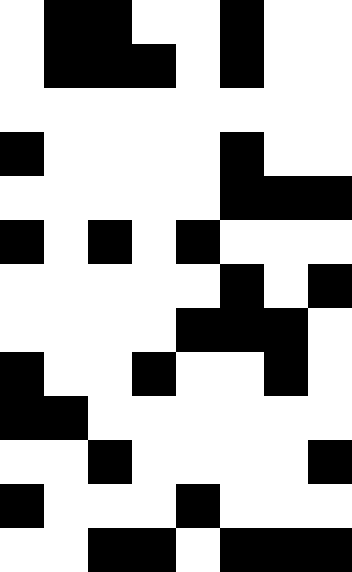[["white", "black", "black", "white", "white", "black", "white", "white"], ["white", "black", "black", "black", "white", "black", "white", "white"], ["white", "white", "white", "white", "white", "white", "white", "white"], ["black", "white", "white", "white", "white", "black", "white", "white"], ["white", "white", "white", "white", "white", "black", "black", "black"], ["black", "white", "black", "white", "black", "white", "white", "white"], ["white", "white", "white", "white", "white", "black", "white", "black"], ["white", "white", "white", "white", "black", "black", "black", "white"], ["black", "white", "white", "black", "white", "white", "black", "white"], ["black", "black", "white", "white", "white", "white", "white", "white"], ["white", "white", "black", "white", "white", "white", "white", "black"], ["black", "white", "white", "white", "black", "white", "white", "white"], ["white", "white", "black", "black", "white", "black", "black", "black"]]